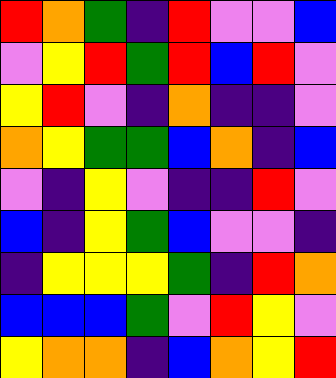[["red", "orange", "green", "indigo", "red", "violet", "violet", "blue"], ["violet", "yellow", "red", "green", "red", "blue", "red", "violet"], ["yellow", "red", "violet", "indigo", "orange", "indigo", "indigo", "violet"], ["orange", "yellow", "green", "green", "blue", "orange", "indigo", "blue"], ["violet", "indigo", "yellow", "violet", "indigo", "indigo", "red", "violet"], ["blue", "indigo", "yellow", "green", "blue", "violet", "violet", "indigo"], ["indigo", "yellow", "yellow", "yellow", "green", "indigo", "red", "orange"], ["blue", "blue", "blue", "green", "violet", "red", "yellow", "violet"], ["yellow", "orange", "orange", "indigo", "blue", "orange", "yellow", "red"]]